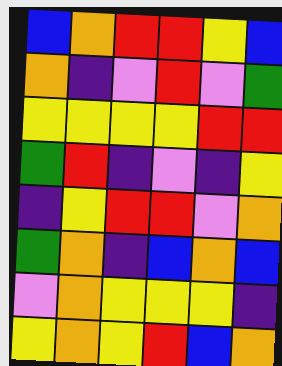[["blue", "orange", "red", "red", "yellow", "blue"], ["orange", "indigo", "violet", "red", "violet", "green"], ["yellow", "yellow", "yellow", "yellow", "red", "red"], ["green", "red", "indigo", "violet", "indigo", "yellow"], ["indigo", "yellow", "red", "red", "violet", "orange"], ["green", "orange", "indigo", "blue", "orange", "blue"], ["violet", "orange", "yellow", "yellow", "yellow", "indigo"], ["yellow", "orange", "yellow", "red", "blue", "orange"]]